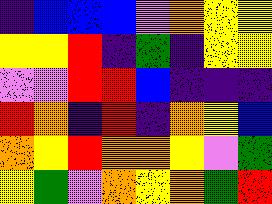[["indigo", "blue", "blue", "blue", "violet", "orange", "yellow", "yellow"], ["yellow", "yellow", "red", "indigo", "green", "indigo", "yellow", "yellow"], ["violet", "violet", "red", "red", "blue", "indigo", "indigo", "indigo"], ["red", "orange", "indigo", "red", "indigo", "orange", "yellow", "blue"], ["orange", "yellow", "red", "orange", "orange", "yellow", "violet", "green"], ["yellow", "green", "violet", "orange", "yellow", "orange", "green", "red"]]